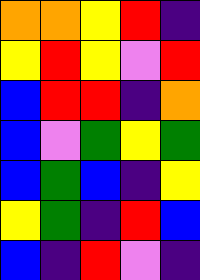[["orange", "orange", "yellow", "red", "indigo"], ["yellow", "red", "yellow", "violet", "red"], ["blue", "red", "red", "indigo", "orange"], ["blue", "violet", "green", "yellow", "green"], ["blue", "green", "blue", "indigo", "yellow"], ["yellow", "green", "indigo", "red", "blue"], ["blue", "indigo", "red", "violet", "indigo"]]